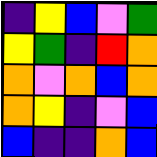[["indigo", "yellow", "blue", "violet", "green"], ["yellow", "green", "indigo", "red", "orange"], ["orange", "violet", "orange", "blue", "orange"], ["orange", "yellow", "indigo", "violet", "blue"], ["blue", "indigo", "indigo", "orange", "blue"]]